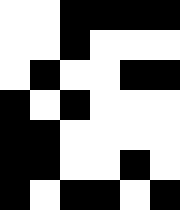[["white", "white", "black", "black", "black", "black"], ["white", "white", "black", "white", "white", "white"], ["white", "black", "white", "white", "black", "black"], ["black", "white", "black", "white", "white", "white"], ["black", "black", "white", "white", "white", "white"], ["black", "black", "white", "white", "black", "white"], ["black", "white", "black", "black", "white", "black"]]